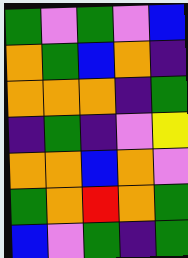[["green", "violet", "green", "violet", "blue"], ["orange", "green", "blue", "orange", "indigo"], ["orange", "orange", "orange", "indigo", "green"], ["indigo", "green", "indigo", "violet", "yellow"], ["orange", "orange", "blue", "orange", "violet"], ["green", "orange", "red", "orange", "green"], ["blue", "violet", "green", "indigo", "green"]]